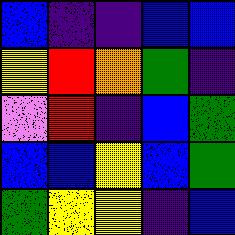[["blue", "indigo", "indigo", "blue", "blue"], ["yellow", "red", "orange", "green", "indigo"], ["violet", "red", "indigo", "blue", "green"], ["blue", "blue", "yellow", "blue", "green"], ["green", "yellow", "yellow", "indigo", "blue"]]